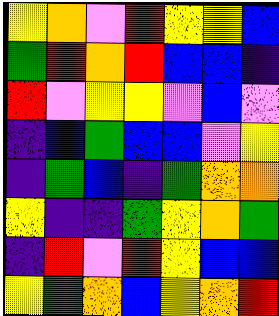[["yellow", "orange", "violet", "red", "yellow", "yellow", "blue"], ["green", "red", "orange", "red", "blue", "blue", "indigo"], ["red", "violet", "yellow", "yellow", "violet", "blue", "violet"], ["indigo", "blue", "green", "blue", "blue", "violet", "yellow"], ["indigo", "green", "blue", "indigo", "green", "orange", "orange"], ["yellow", "indigo", "indigo", "green", "yellow", "orange", "green"], ["indigo", "red", "violet", "red", "yellow", "blue", "blue"], ["yellow", "green", "orange", "blue", "yellow", "orange", "red"]]